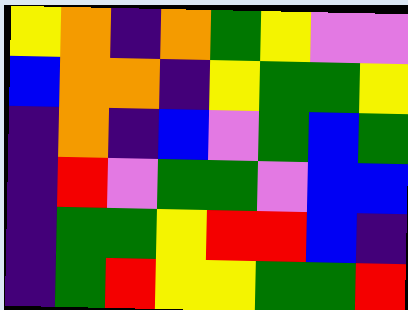[["yellow", "orange", "indigo", "orange", "green", "yellow", "violet", "violet"], ["blue", "orange", "orange", "indigo", "yellow", "green", "green", "yellow"], ["indigo", "orange", "indigo", "blue", "violet", "green", "blue", "green"], ["indigo", "red", "violet", "green", "green", "violet", "blue", "blue"], ["indigo", "green", "green", "yellow", "red", "red", "blue", "indigo"], ["indigo", "green", "red", "yellow", "yellow", "green", "green", "red"]]